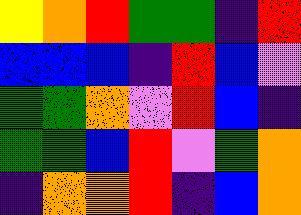[["yellow", "orange", "red", "green", "green", "indigo", "red"], ["blue", "blue", "blue", "indigo", "red", "blue", "violet"], ["green", "green", "orange", "violet", "red", "blue", "indigo"], ["green", "green", "blue", "red", "violet", "green", "orange"], ["indigo", "orange", "orange", "red", "indigo", "blue", "orange"]]